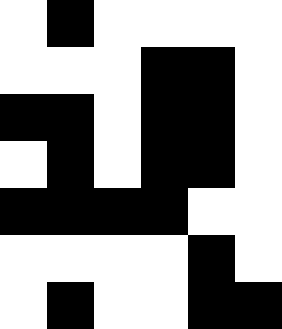[["white", "black", "white", "white", "white", "white"], ["white", "white", "white", "black", "black", "white"], ["black", "black", "white", "black", "black", "white"], ["white", "black", "white", "black", "black", "white"], ["black", "black", "black", "black", "white", "white"], ["white", "white", "white", "white", "black", "white"], ["white", "black", "white", "white", "black", "black"]]